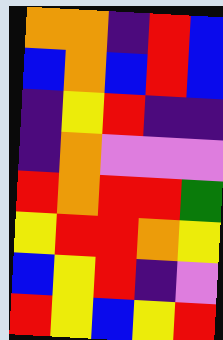[["orange", "orange", "indigo", "red", "blue"], ["blue", "orange", "blue", "red", "blue"], ["indigo", "yellow", "red", "indigo", "indigo"], ["indigo", "orange", "violet", "violet", "violet"], ["red", "orange", "red", "red", "green"], ["yellow", "red", "red", "orange", "yellow"], ["blue", "yellow", "red", "indigo", "violet"], ["red", "yellow", "blue", "yellow", "red"]]